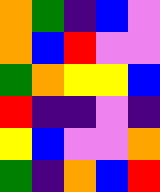[["orange", "green", "indigo", "blue", "violet"], ["orange", "blue", "red", "violet", "violet"], ["green", "orange", "yellow", "yellow", "blue"], ["red", "indigo", "indigo", "violet", "indigo"], ["yellow", "blue", "violet", "violet", "orange"], ["green", "indigo", "orange", "blue", "red"]]